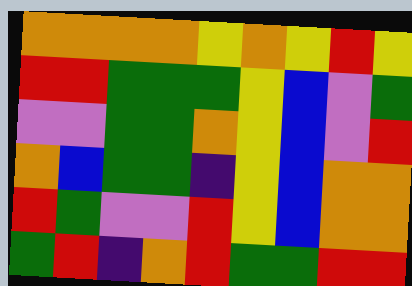[["orange", "orange", "orange", "orange", "yellow", "orange", "yellow", "red", "yellow"], ["red", "red", "green", "green", "green", "yellow", "blue", "violet", "green"], ["violet", "violet", "green", "green", "orange", "yellow", "blue", "violet", "red"], ["orange", "blue", "green", "green", "indigo", "yellow", "blue", "orange", "orange"], ["red", "green", "violet", "violet", "red", "yellow", "blue", "orange", "orange"], ["green", "red", "indigo", "orange", "red", "green", "green", "red", "red"]]